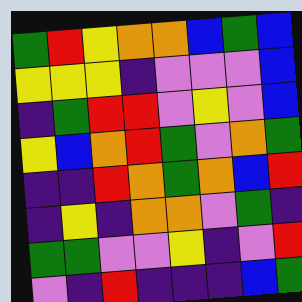[["green", "red", "yellow", "orange", "orange", "blue", "green", "blue"], ["yellow", "yellow", "yellow", "indigo", "violet", "violet", "violet", "blue"], ["indigo", "green", "red", "red", "violet", "yellow", "violet", "blue"], ["yellow", "blue", "orange", "red", "green", "violet", "orange", "green"], ["indigo", "indigo", "red", "orange", "green", "orange", "blue", "red"], ["indigo", "yellow", "indigo", "orange", "orange", "violet", "green", "indigo"], ["green", "green", "violet", "violet", "yellow", "indigo", "violet", "red"], ["violet", "indigo", "red", "indigo", "indigo", "indigo", "blue", "green"]]